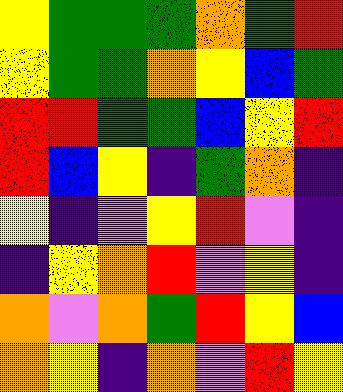[["yellow", "green", "green", "green", "orange", "green", "red"], ["yellow", "green", "green", "orange", "yellow", "blue", "green"], ["red", "red", "green", "green", "blue", "yellow", "red"], ["red", "blue", "yellow", "indigo", "green", "orange", "indigo"], ["yellow", "indigo", "violet", "yellow", "red", "violet", "indigo"], ["indigo", "yellow", "orange", "red", "violet", "yellow", "indigo"], ["orange", "violet", "orange", "green", "red", "yellow", "blue"], ["orange", "yellow", "indigo", "orange", "violet", "red", "yellow"]]